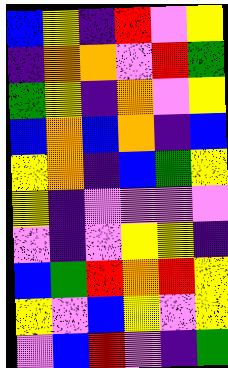[["blue", "yellow", "indigo", "red", "violet", "yellow"], ["indigo", "orange", "orange", "violet", "red", "green"], ["green", "yellow", "indigo", "orange", "violet", "yellow"], ["blue", "orange", "blue", "orange", "indigo", "blue"], ["yellow", "orange", "indigo", "blue", "green", "yellow"], ["yellow", "indigo", "violet", "violet", "violet", "violet"], ["violet", "indigo", "violet", "yellow", "yellow", "indigo"], ["blue", "green", "red", "orange", "red", "yellow"], ["yellow", "violet", "blue", "yellow", "violet", "yellow"], ["violet", "blue", "red", "violet", "indigo", "green"]]